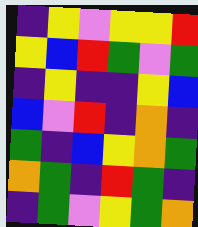[["indigo", "yellow", "violet", "yellow", "yellow", "red"], ["yellow", "blue", "red", "green", "violet", "green"], ["indigo", "yellow", "indigo", "indigo", "yellow", "blue"], ["blue", "violet", "red", "indigo", "orange", "indigo"], ["green", "indigo", "blue", "yellow", "orange", "green"], ["orange", "green", "indigo", "red", "green", "indigo"], ["indigo", "green", "violet", "yellow", "green", "orange"]]